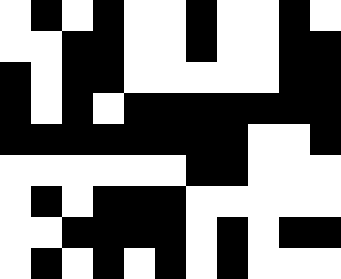[["white", "black", "white", "black", "white", "white", "black", "white", "white", "black", "white"], ["white", "white", "black", "black", "white", "white", "black", "white", "white", "black", "black"], ["black", "white", "black", "black", "white", "white", "white", "white", "white", "black", "black"], ["black", "white", "black", "white", "black", "black", "black", "black", "black", "black", "black"], ["black", "black", "black", "black", "black", "black", "black", "black", "white", "white", "black"], ["white", "white", "white", "white", "white", "white", "black", "black", "white", "white", "white"], ["white", "black", "white", "black", "black", "black", "white", "white", "white", "white", "white"], ["white", "white", "black", "black", "black", "black", "white", "black", "white", "black", "black"], ["white", "black", "white", "black", "white", "black", "white", "black", "white", "white", "white"]]